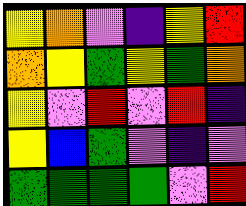[["yellow", "orange", "violet", "indigo", "yellow", "red"], ["orange", "yellow", "green", "yellow", "green", "orange"], ["yellow", "violet", "red", "violet", "red", "indigo"], ["yellow", "blue", "green", "violet", "indigo", "violet"], ["green", "green", "green", "green", "violet", "red"]]